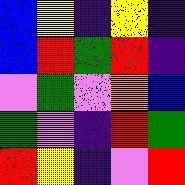[["blue", "yellow", "indigo", "yellow", "indigo"], ["blue", "red", "green", "red", "indigo"], ["violet", "green", "violet", "orange", "blue"], ["green", "violet", "indigo", "red", "green"], ["red", "yellow", "indigo", "violet", "red"]]